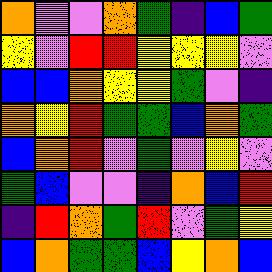[["orange", "violet", "violet", "orange", "green", "indigo", "blue", "green"], ["yellow", "violet", "red", "red", "yellow", "yellow", "yellow", "violet"], ["blue", "blue", "orange", "yellow", "yellow", "green", "violet", "indigo"], ["orange", "yellow", "red", "green", "green", "blue", "orange", "green"], ["blue", "orange", "red", "violet", "green", "violet", "yellow", "violet"], ["green", "blue", "violet", "violet", "indigo", "orange", "blue", "red"], ["indigo", "red", "orange", "green", "red", "violet", "green", "yellow"], ["blue", "orange", "green", "green", "blue", "yellow", "orange", "blue"]]